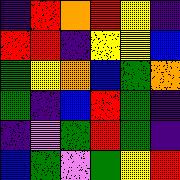[["indigo", "red", "orange", "red", "yellow", "indigo"], ["red", "red", "indigo", "yellow", "yellow", "blue"], ["green", "yellow", "orange", "blue", "green", "orange"], ["green", "indigo", "blue", "red", "green", "indigo"], ["indigo", "violet", "green", "red", "green", "indigo"], ["blue", "green", "violet", "green", "yellow", "red"]]